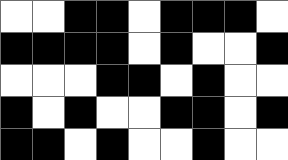[["white", "white", "black", "black", "white", "black", "black", "black", "white"], ["black", "black", "black", "black", "white", "black", "white", "white", "black"], ["white", "white", "white", "black", "black", "white", "black", "white", "white"], ["black", "white", "black", "white", "white", "black", "black", "white", "black"], ["black", "black", "white", "black", "white", "white", "black", "white", "white"]]